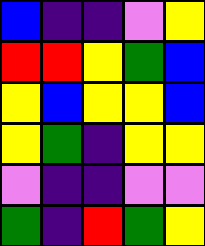[["blue", "indigo", "indigo", "violet", "yellow"], ["red", "red", "yellow", "green", "blue"], ["yellow", "blue", "yellow", "yellow", "blue"], ["yellow", "green", "indigo", "yellow", "yellow"], ["violet", "indigo", "indigo", "violet", "violet"], ["green", "indigo", "red", "green", "yellow"]]